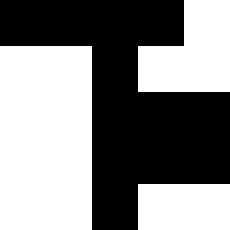[["black", "black", "black", "black", "white"], ["white", "white", "black", "white", "white"], ["white", "white", "black", "black", "black"], ["white", "white", "black", "black", "black"], ["white", "white", "black", "white", "white"]]